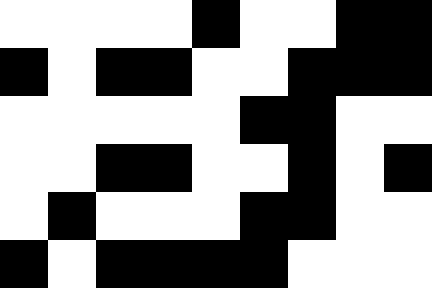[["white", "white", "white", "white", "black", "white", "white", "black", "black"], ["black", "white", "black", "black", "white", "white", "black", "black", "black"], ["white", "white", "white", "white", "white", "black", "black", "white", "white"], ["white", "white", "black", "black", "white", "white", "black", "white", "black"], ["white", "black", "white", "white", "white", "black", "black", "white", "white"], ["black", "white", "black", "black", "black", "black", "white", "white", "white"]]